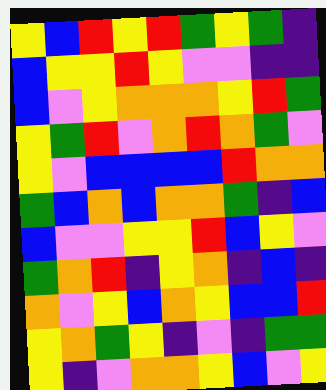[["yellow", "blue", "red", "yellow", "red", "green", "yellow", "green", "indigo"], ["blue", "yellow", "yellow", "red", "yellow", "violet", "violet", "indigo", "indigo"], ["blue", "violet", "yellow", "orange", "orange", "orange", "yellow", "red", "green"], ["yellow", "green", "red", "violet", "orange", "red", "orange", "green", "violet"], ["yellow", "violet", "blue", "blue", "blue", "blue", "red", "orange", "orange"], ["green", "blue", "orange", "blue", "orange", "orange", "green", "indigo", "blue"], ["blue", "violet", "violet", "yellow", "yellow", "red", "blue", "yellow", "violet"], ["green", "orange", "red", "indigo", "yellow", "orange", "indigo", "blue", "indigo"], ["orange", "violet", "yellow", "blue", "orange", "yellow", "blue", "blue", "red"], ["yellow", "orange", "green", "yellow", "indigo", "violet", "indigo", "green", "green"], ["yellow", "indigo", "violet", "orange", "orange", "yellow", "blue", "violet", "yellow"]]